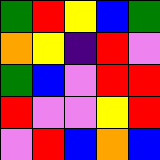[["green", "red", "yellow", "blue", "green"], ["orange", "yellow", "indigo", "red", "violet"], ["green", "blue", "violet", "red", "red"], ["red", "violet", "violet", "yellow", "red"], ["violet", "red", "blue", "orange", "blue"]]